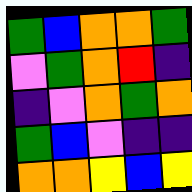[["green", "blue", "orange", "orange", "green"], ["violet", "green", "orange", "red", "indigo"], ["indigo", "violet", "orange", "green", "orange"], ["green", "blue", "violet", "indigo", "indigo"], ["orange", "orange", "yellow", "blue", "yellow"]]